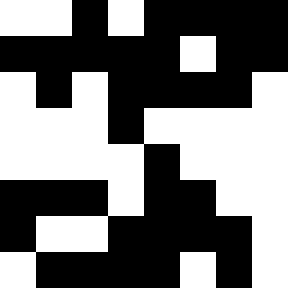[["white", "white", "black", "white", "black", "black", "black", "black"], ["black", "black", "black", "black", "black", "white", "black", "black"], ["white", "black", "white", "black", "black", "black", "black", "white"], ["white", "white", "white", "black", "white", "white", "white", "white"], ["white", "white", "white", "white", "black", "white", "white", "white"], ["black", "black", "black", "white", "black", "black", "white", "white"], ["black", "white", "white", "black", "black", "black", "black", "white"], ["white", "black", "black", "black", "black", "white", "black", "white"]]